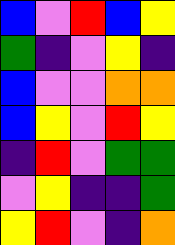[["blue", "violet", "red", "blue", "yellow"], ["green", "indigo", "violet", "yellow", "indigo"], ["blue", "violet", "violet", "orange", "orange"], ["blue", "yellow", "violet", "red", "yellow"], ["indigo", "red", "violet", "green", "green"], ["violet", "yellow", "indigo", "indigo", "green"], ["yellow", "red", "violet", "indigo", "orange"]]